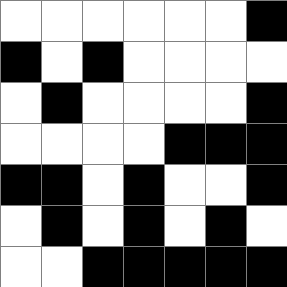[["white", "white", "white", "white", "white", "white", "black"], ["black", "white", "black", "white", "white", "white", "white"], ["white", "black", "white", "white", "white", "white", "black"], ["white", "white", "white", "white", "black", "black", "black"], ["black", "black", "white", "black", "white", "white", "black"], ["white", "black", "white", "black", "white", "black", "white"], ["white", "white", "black", "black", "black", "black", "black"]]